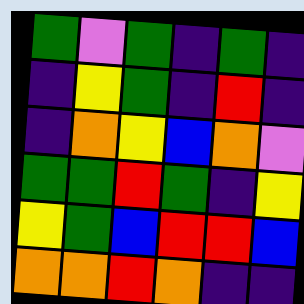[["green", "violet", "green", "indigo", "green", "indigo"], ["indigo", "yellow", "green", "indigo", "red", "indigo"], ["indigo", "orange", "yellow", "blue", "orange", "violet"], ["green", "green", "red", "green", "indigo", "yellow"], ["yellow", "green", "blue", "red", "red", "blue"], ["orange", "orange", "red", "orange", "indigo", "indigo"]]